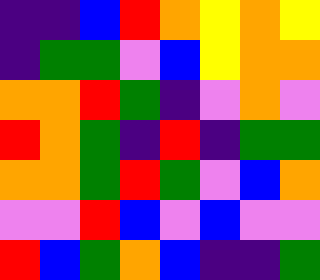[["indigo", "indigo", "blue", "red", "orange", "yellow", "orange", "yellow"], ["indigo", "green", "green", "violet", "blue", "yellow", "orange", "orange"], ["orange", "orange", "red", "green", "indigo", "violet", "orange", "violet"], ["red", "orange", "green", "indigo", "red", "indigo", "green", "green"], ["orange", "orange", "green", "red", "green", "violet", "blue", "orange"], ["violet", "violet", "red", "blue", "violet", "blue", "violet", "violet"], ["red", "blue", "green", "orange", "blue", "indigo", "indigo", "green"]]